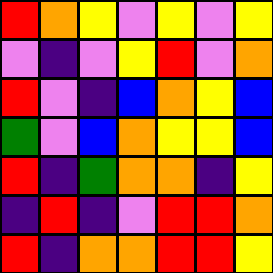[["red", "orange", "yellow", "violet", "yellow", "violet", "yellow"], ["violet", "indigo", "violet", "yellow", "red", "violet", "orange"], ["red", "violet", "indigo", "blue", "orange", "yellow", "blue"], ["green", "violet", "blue", "orange", "yellow", "yellow", "blue"], ["red", "indigo", "green", "orange", "orange", "indigo", "yellow"], ["indigo", "red", "indigo", "violet", "red", "red", "orange"], ["red", "indigo", "orange", "orange", "red", "red", "yellow"]]